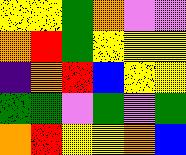[["yellow", "yellow", "green", "orange", "violet", "violet"], ["orange", "red", "green", "yellow", "yellow", "yellow"], ["indigo", "orange", "red", "blue", "yellow", "yellow"], ["green", "green", "violet", "green", "violet", "green"], ["orange", "red", "yellow", "yellow", "orange", "blue"]]